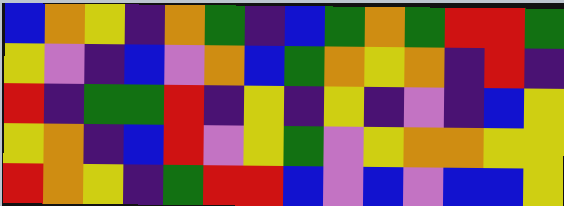[["blue", "orange", "yellow", "indigo", "orange", "green", "indigo", "blue", "green", "orange", "green", "red", "red", "green"], ["yellow", "violet", "indigo", "blue", "violet", "orange", "blue", "green", "orange", "yellow", "orange", "indigo", "red", "indigo"], ["red", "indigo", "green", "green", "red", "indigo", "yellow", "indigo", "yellow", "indigo", "violet", "indigo", "blue", "yellow"], ["yellow", "orange", "indigo", "blue", "red", "violet", "yellow", "green", "violet", "yellow", "orange", "orange", "yellow", "yellow"], ["red", "orange", "yellow", "indigo", "green", "red", "red", "blue", "violet", "blue", "violet", "blue", "blue", "yellow"]]